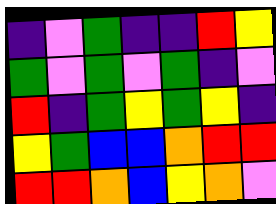[["indigo", "violet", "green", "indigo", "indigo", "red", "yellow"], ["green", "violet", "green", "violet", "green", "indigo", "violet"], ["red", "indigo", "green", "yellow", "green", "yellow", "indigo"], ["yellow", "green", "blue", "blue", "orange", "red", "red"], ["red", "red", "orange", "blue", "yellow", "orange", "violet"]]